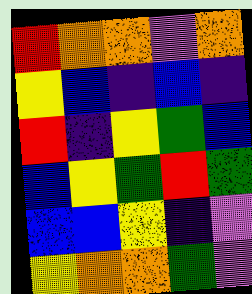[["red", "orange", "orange", "violet", "orange"], ["yellow", "blue", "indigo", "blue", "indigo"], ["red", "indigo", "yellow", "green", "blue"], ["blue", "yellow", "green", "red", "green"], ["blue", "blue", "yellow", "indigo", "violet"], ["yellow", "orange", "orange", "green", "violet"]]